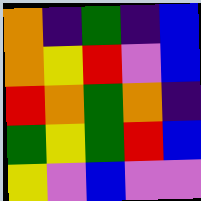[["orange", "indigo", "green", "indigo", "blue"], ["orange", "yellow", "red", "violet", "blue"], ["red", "orange", "green", "orange", "indigo"], ["green", "yellow", "green", "red", "blue"], ["yellow", "violet", "blue", "violet", "violet"]]